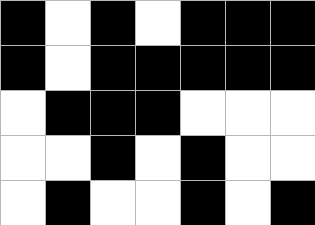[["black", "white", "black", "white", "black", "black", "black"], ["black", "white", "black", "black", "black", "black", "black"], ["white", "black", "black", "black", "white", "white", "white"], ["white", "white", "black", "white", "black", "white", "white"], ["white", "black", "white", "white", "black", "white", "black"]]